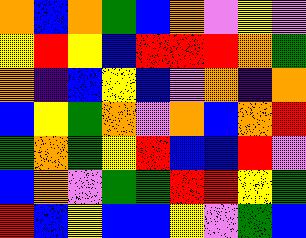[["orange", "blue", "orange", "green", "blue", "orange", "violet", "yellow", "violet"], ["yellow", "red", "yellow", "blue", "red", "red", "red", "orange", "green"], ["orange", "indigo", "blue", "yellow", "blue", "violet", "orange", "indigo", "orange"], ["blue", "yellow", "green", "orange", "violet", "orange", "blue", "orange", "red"], ["green", "orange", "green", "yellow", "red", "blue", "blue", "red", "violet"], ["blue", "orange", "violet", "green", "green", "red", "red", "yellow", "green"], ["red", "blue", "yellow", "blue", "blue", "yellow", "violet", "green", "blue"]]